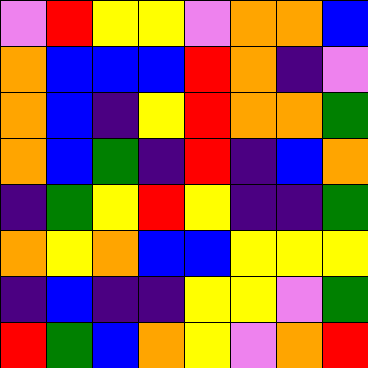[["violet", "red", "yellow", "yellow", "violet", "orange", "orange", "blue"], ["orange", "blue", "blue", "blue", "red", "orange", "indigo", "violet"], ["orange", "blue", "indigo", "yellow", "red", "orange", "orange", "green"], ["orange", "blue", "green", "indigo", "red", "indigo", "blue", "orange"], ["indigo", "green", "yellow", "red", "yellow", "indigo", "indigo", "green"], ["orange", "yellow", "orange", "blue", "blue", "yellow", "yellow", "yellow"], ["indigo", "blue", "indigo", "indigo", "yellow", "yellow", "violet", "green"], ["red", "green", "blue", "orange", "yellow", "violet", "orange", "red"]]